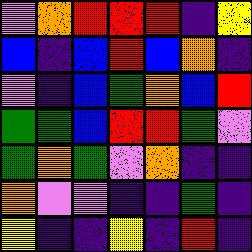[["violet", "orange", "red", "red", "red", "indigo", "yellow"], ["blue", "indigo", "blue", "red", "blue", "orange", "indigo"], ["violet", "indigo", "blue", "green", "orange", "blue", "red"], ["green", "green", "blue", "red", "red", "green", "violet"], ["green", "orange", "green", "violet", "orange", "indigo", "indigo"], ["orange", "violet", "violet", "indigo", "indigo", "green", "indigo"], ["yellow", "indigo", "indigo", "yellow", "indigo", "red", "indigo"]]